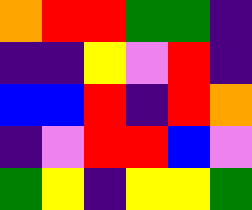[["orange", "red", "red", "green", "green", "indigo"], ["indigo", "indigo", "yellow", "violet", "red", "indigo"], ["blue", "blue", "red", "indigo", "red", "orange"], ["indigo", "violet", "red", "red", "blue", "violet"], ["green", "yellow", "indigo", "yellow", "yellow", "green"]]